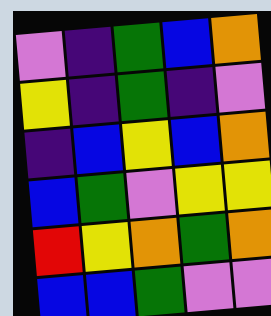[["violet", "indigo", "green", "blue", "orange"], ["yellow", "indigo", "green", "indigo", "violet"], ["indigo", "blue", "yellow", "blue", "orange"], ["blue", "green", "violet", "yellow", "yellow"], ["red", "yellow", "orange", "green", "orange"], ["blue", "blue", "green", "violet", "violet"]]